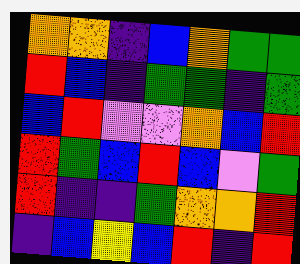[["orange", "orange", "indigo", "blue", "orange", "green", "green"], ["red", "blue", "indigo", "green", "green", "indigo", "green"], ["blue", "red", "violet", "violet", "orange", "blue", "red"], ["red", "green", "blue", "red", "blue", "violet", "green"], ["red", "indigo", "indigo", "green", "orange", "orange", "red"], ["indigo", "blue", "yellow", "blue", "red", "indigo", "red"]]